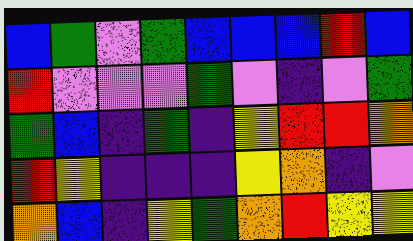[["blue", "green", "violet", "green", "blue", "blue", "blue", "red", "blue"], ["red", "violet", "violet", "violet", "green", "violet", "indigo", "violet", "green"], ["green", "blue", "indigo", "green", "indigo", "yellow", "red", "red", "orange"], ["red", "yellow", "indigo", "indigo", "indigo", "yellow", "orange", "indigo", "violet"], ["orange", "blue", "indigo", "yellow", "green", "orange", "red", "yellow", "yellow"]]